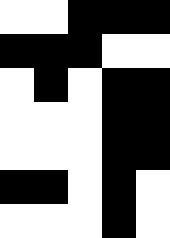[["white", "white", "black", "black", "black"], ["black", "black", "black", "white", "white"], ["white", "black", "white", "black", "black"], ["white", "white", "white", "black", "black"], ["white", "white", "white", "black", "black"], ["black", "black", "white", "black", "white"], ["white", "white", "white", "black", "white"]]